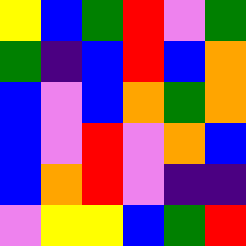[["yellow", "blue", "green", "red", "violet", "green"], ["green", "indigo", "blue", "red", "blue", "orange"], ["blue", "violet", "blue", "orange", "green", "orange"], ["blue", "violet", "red", "violet", "orange", "blue"], ["blue", "orange", "red", "violet", "indigo", "indigo"], ["violet", "yellow", "yellow", "blue", "green", "red"]]